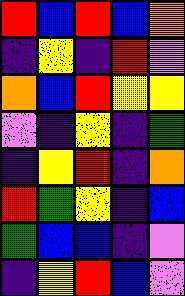[["red", "blue", "red", "blue", "orange"], ["indigo", "yellow", "indigo", "red", "violet"], ["orange", "blue", "red", "yellow", "yellow"], ["violet", "indigo", "yellow", "indigo", "green"], ["indigo", "yellow", "red", "indigo", "orange"], ["red", "green", "yellow", "indigo", "blue"], ["green", "blue", "blue", "indigo", "violet"], ["indigo", "yellow", "red", "blue", "violet"]]